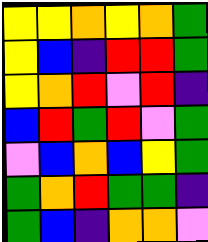[["yellow", "yellow", "orange", "yellow", "orange", "green"], ["yellow", "blue", "indigo", "red", "red", "green"], ["yellow", "orange", "red", "violet", "red", "indigo"], ["blue", "red", "green", "red", "violet", "green"], ["violet", "blue", "orange", "blue", "yellow", "green"], ["green", "orange", "red", "green", "green", "indigo"], ["green", "blue", "indigo", "orange", "orange", "violet"]]